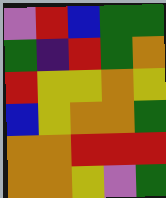[["violet", "red", "blue", "green", "green"], ["green", "indigo", "red", "green", "orange"], ["red", "yellow", "yellow", "orange", "yellow"], ["blue", "yellow", "orange", "orange", "green"], ["orange", "orange", "red", "red", "red"], ["orange", "orange", "yellow", "violet", "green"]]